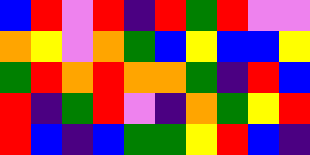[["blue", "red", "violet", "red", "indigo", "red", "green", "red", "violet", "violet"], ["orange", "yellow", "violet", "orange", "green", "blue", "yellow", "blue", "blue", "yellow"], ["green", "red", "orange", "red", "orange", "orange", "green", "indigo", "red", "blue"], ["red", "indigo", "green", "red", "violet", "indigo", "orange", "green", "yellow", "red"], ["red", "blue", "indigo", "blue", "green", "green", "yellow", "red", "blue", "indigo"]]